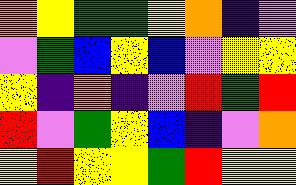[["orange", "yellow", "green", "green", "yellow", "orange", "indigo", "violet"], ["violet", "green", "blue", "yellow", "blue", "violet", "yellow", "yellow"], ["yellow", "indigo", "orange", "indigo", "violet", "red", "green", "red"], ["red", "violet", "green", "yellow", "blue", "indigo", "violet", "orange"], ["yellow", "red", "yellow", "yellow", "green", "red", "yellow", "yellow"]]